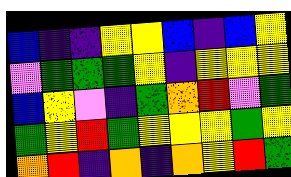[["blue", "indigo", "indigo", "yellow", "yellow", "blue", "indigo", "blue", "yellow"], ["violet", "green", "green", "green", "yellow", "indigo", "yellow", "yellow", "yellow"], ["blue", "yellow", "violet", "indigo", "green", "orange", "red", "violet", "green"], ["green", "yellow", "red", "green", "yellow", "yellow", "yellow", "green", "yellow"], ["orange", "red", "indigo", "orange", "indigo", "orange", "yellow", "red", "green"]]